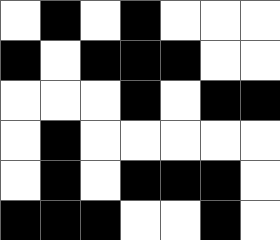[["white", "black", "white", "black", "white", "white", "white"], ["black", "white", "black", "black", "black", "white", "white"], ["white", "white", "white", "black", "white", "black", "black"], ["white", "black", "white", "white", "white", "white", "white"], ["white", "black", "white", "black", "black", "black", "white"], ["black", "black", "black", "white", "white", "black", "white"]]